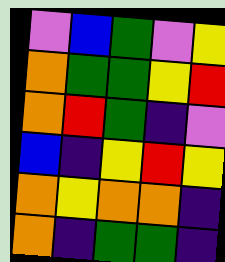[["violet", "blue", "green", "violet", "yellow"], ["orange", "green", "green", "yellow", "red"], ["orange", "red", "green", "indigo", "violet"], ["blue", "indigo", "yellow", "red", "yellow"], ["orange", "yellow", "orange", "orange", "indigo"], ["orange", "indigo", "green", "green", "indigo"]]